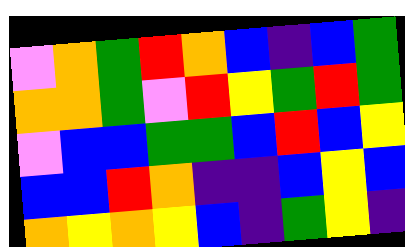[["violet", "orange", "green", "red", "orange", "blue", "indigo", "blue", "green"], ["orange", "orange", "green", "violet", "red", "yellow", "green", "red", "green"], ["violet", "blue", "blue", "green", "green", "blue", "red", "blue", "yellow"], ["blue", "blue", "red", "orange", "indigo", "indigo", "blue", "yellow", "blue"], ["orange", "yellow", "orange", "yellow", "blue", "indigo", "green", "yellow", "indigo"]]